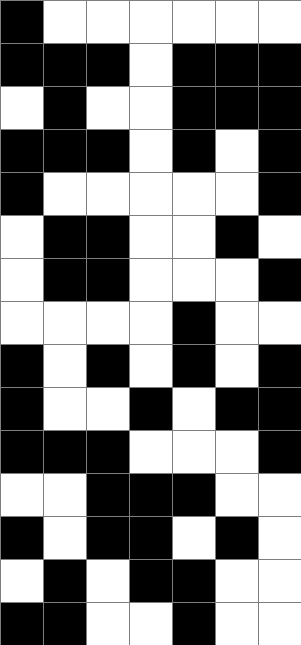[["black", "white", "white", "white", "white", "white", "white"], ["black", "black", "black", "white", "black", "black", "black"], ["white", "black", "white", "white", "black", "black", "black"], ["black", "black", "black", "white", "black", "white", "black"], ["black", "white", "white", "white", "white", "white", "black"], ["white", "black", "black", "white", "white", "black", "white"], ["white", "black", "black", "white", "white", "white", "black"], ["white", "white", "white", "white", "black", "white", "white"], ["black", "white", "black", "white", "black", "white", "black"], ["black", "white", "white", "black", "white", "black", "black"], ["black", "black", "black", "white", "white", "white", "black"], ["white", "white", "black", "black", "black", "white", "white"], ["black", "white", "black", "black", "white", "black", "white"], ["white", "black", "white", "black", "black", "white", "white"], ["black", "black", "white", "white", "black", "white", "white"]]